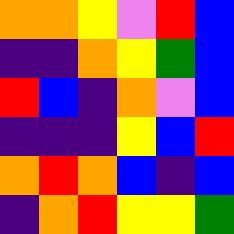[["orange", "orange", "yellow", "violet", "red", "blue"], ["indigo", "indigo", "orange", "yellow", "green", "blue"], ["red", "blue", "indigo", "orange", "violet", "blue"], ["indigo", "indigo", "indigo", "yellow", "blue", "red"], ["orange", "red", "orange", "blue", "indigo", "blue"], ["indigo", "orange", "red", "yellow", "yellow", "green"]]